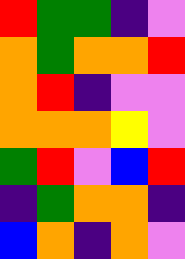[["red", "green", "green", "indigo", "violet"], ["orange", "green", "orange", "orange", "red"], ["orange", "red", "indigo", "violet", "violet"], ["orange", "orange", "orange", "yellow", "violet"], ["green", "red", "violet", "blue", "red"], ["indigo", "green", "orange", "orange", "indigo"], ["blue", "orange", "indigo", "orange", "violet"]]